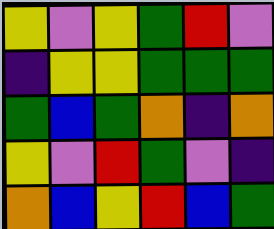[["yellow", "violet", "yellow", "green", "red", "violet"], ["indigo", "yellow", "yellow", "green", "green", "green"], ["green", "blue", "green", "orange", "indigo", "orange"], ["yellow", "violet", "red", "green", "violet", "indigo"], ["orange", "blue", "yellow", "red", "blue", "green"]]